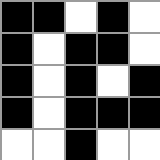[["black", "black", "white", "black", "white"], ["black", "white", "black", "black", "white"], ["black", "white", "black", "white", "black"], ["black", "white", "black", "black", "black"], ["white", "white", "black", "white", "white"]]